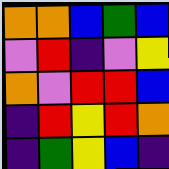[["orange", "orange", "blue", "green", "blue"], ["violet", "red", "indigo", "violet", "yellow"], ["orange", "violet", "red", "red", "blue"], ["indigo", "red", "yellow", "red", "orange"], ["indigo", "green", "yellow", "blue", "indigo"]]